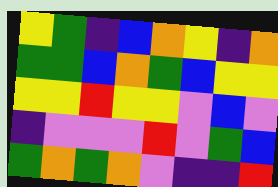[["yellow", "green", "indigo", "blue", "orange", "yellow", "indigo", "orange"], ["green", "green", "blue", "orange", "green", "blue", "yellow", "yellow"], ["yellow", "yellow", "red", "yellow", "yellow", "violet", "blue", "violet"], ["indigo", "violet", "violet", "violet", "red", "violet", "green", "blue"], ["green", "orange", "green", "orange", "violet", "indigo", "indigo", "red"]]